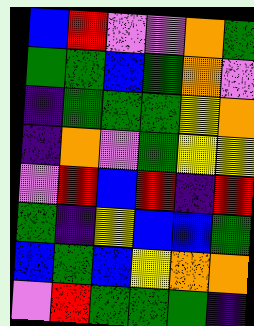[["blue", "red", "violet", "violet", "orange", "green"], ["green", "green", "blue", "green", "orange", "violet"], ["indigo", "green", "green", "green", "yellow", "orange"], ["indigo", "orange", "violet", "green", "yellow", "yellow"], ["violet", "red", "blue", "red", "indigo", "red"], ["green", "indigo", "yellow", "blue", "blue", "green"], ["blue", "green", "blue", "yellow", "orange", "orange"], ["violet", "red", "green", "green", "green", "indigo"]]